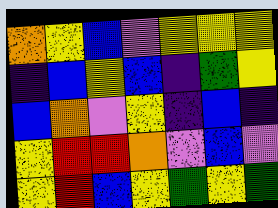[["orange", "yellow", "blue", "violet", "yellow", "yellow", "yellow"], ["indigo", "blue", "yellow", "blue", "indigo", "green", "yellow"], ["blue", "orange", "violet", "yellow", "indigo", "blue", "indigo"], ["yellow", "red", "red", "orange", "violet", "blue", "violet"], ["yellow", "red", "blue", "yellow", "green", "yellow", "green"]]